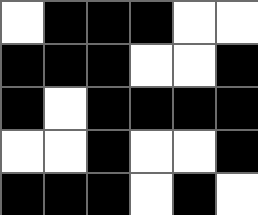[["white", "black", "black", "black", "white", "white"], ["black", "black", "black", "white", "white", "black"], ["black", "white", "black", "black", "black", "black"], ["white", "white", "black", "white", "white", "black"], ["black", "black", "black", "white", "black", "white"]]